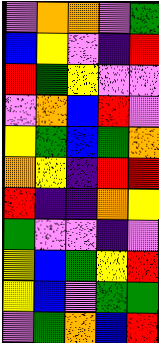[["violet", "orange", "orange", "violet", "green"], ["blue", "yellow", "violet", "indigo", "red"], ["red", "green", "yellow", "violet", "violet"], ["violet", "orange", "blue", "red", "violet"], ["yellow", "green", "blue", "green", "orange"], ["orange", "yellow", "indigo", "red", "red"], ["red", "indigo", "indigo", "orange", "yellow"], ["green", "violet", "violet", "indigo", "violet"], ["yellow", "blue", "green", "yellow", "red"], ["yellow", "blue", "violet", "green", "green"], ["violet", "green", "orange", "blue", "red"]]